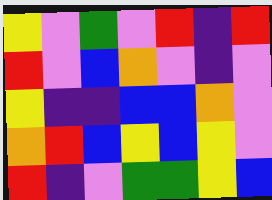[["yellow", "violet", "green", "violet", "red", "indigo", "red"], ["red", "violet", "blue", "orange", "violet", "indigo", "violet"], ["yellow", "indigo", "indigo", "blue", "blue", "orange", "violet"], ["orange", "red", "blue", "yellow", "blue", "yellow", "violet"], ["red", "indigo", "violet", "green", "green", "yellow", "blue"]]